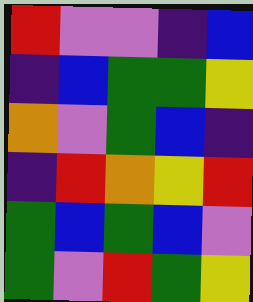[["red", "violet", "violet", "indigo", "blue"], ["indigo", "blue", "green", "green", "yellow"], ["orange", "violet", "green", "blue", "indigo"], ["indigo", "red", "orange", "yellow", "red"], ["green", "blue", "green", "blue", "violet"], ["green", "violet", "red", "green", "yellow"]]